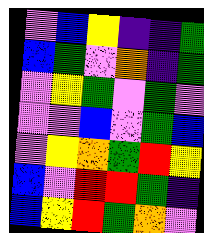[["violet", "blue", "yellow", "indigo", "indigo", "green"], ["blue", "green", "violet", "orange", "indigo", "green"], ["violet", "yellow", "green", "violet", "green", "violet"], ["violet", "violet", "blue", "violet", "green", "blue"], ["violet", "yellow", "orange", "green", "red", "yellow"], ["blue", "violet", "red", "red", "green", "indigo"], ["blue", "yellow", "red", "green", "orange", "violet"]]